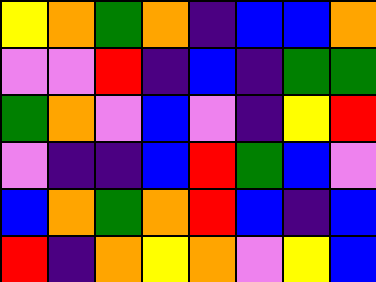[["yellow", "orange", "green", "orange", "indigo", "blue", "blue", "orange"], ["violet", "violet", "red", "indigo", "blue", "indigo", "green", "green"], ["green", "orange", "violet", "blue", "violet", "indigo", "yellow", "red"], ["violet", "indigo", "indigo", "blue", "red", "green", "blue", "violet"], ["blue", "orange", "green", "orange", "red", "blue", "indigo", "blue"], ["red", "indigo", "orange", "yellow", "orange", "violet", "yellow", "blue"]]